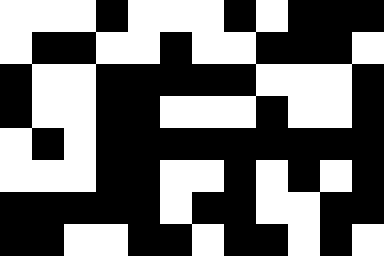[["white", "white", "white", "black", "white", "white", "white", "black", "white", "black", "black", "black"], ["white", "black", "black", "white", "white", "black", "white", "white", "black", "black", "black", "white"], ["black", "white", "white", "black", "black", "black", "black", "black", "white", "white", "white", "black"], ["black", "white", "white", "black", "black", "white", "white", "white", "black", "white", "white", "black"], ["white", "black", "white", "black", "black", "black", "black", "black", "black", "black", "black", "black"], ["white", "white", "white", "black", "black", "white", "white", "black", "white", "black", "white", "black"], ["black", "black", "black", "black", "black", "white", "black", "black", "white", "white", "black", "black"], ["black", "black", "white", "white", "black", "black", "white", "black", "black", "white", "black", "white"]]